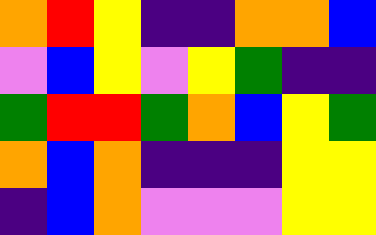[["orange", "red", "yellow", "indigo", "indigo", "orange", "orange", "blue"], ["violet", "blue", "yellow", "violet", "yellow", "green", "indigo", "indigo"], ["green", "red", "red", "green", "orange", "blue", "yellow", "green"], ["orange", "blue", "orange", "indigo", "indigo", "indigo", "yellow", "yellow"], ["indigo", "blue", "orange", "violet", "violet", "violet", "yellow", "yellow"]]